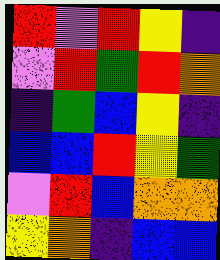[["red", "violet", "red", "yellow", "indigo"], ["violet", "red", "green", "red", "orange"], ["indigo", "green", "blue", "yellow", "indigo"], ["blue", "blue", "red", "yellow", "green"], ["violet", "red", "blue", "orange", "orange"], ["yellow", "orange", "indigo", "blue", "blue"]]